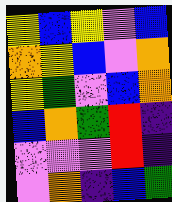[["yellow", "blue", "yellow", "violet", "blue"], ["orange", "yellow", "blue", "violet", "orange"], ["yellow", "green", "violet", "blue", "orange"], ["blue", "orange", "green", "red", "indigo"], ["violet", "violet", "violet", "red", "indigo"], ["violet", "orange", "indigo", "blue", "green"]]